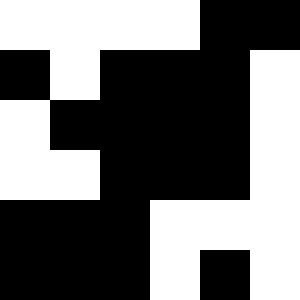[["white", "white", "white", "white", "black", "black"], ["black", "white", "black", "black", "black", "white"], ["white", "black", "black", "black", "black", "white"], ["white", "white", "black", "black", "black", "white"], ["black", "black", "black", "white", "white", "white"], ["black", "black", "black", "white", "black", "white"]]